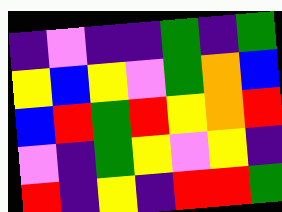[["indigo", "violet", "indigo", "indigo", "green", "indigo", "green"], ["yellow", "blue", "yellow", "violet", "green", "orange", "blue"], ["blue", "red", "green", "red", "yellow", "orange", "red"], ["violet", "indigo", "green", "yellow", "violet", "yellow", "indigo"], ["red", "indigo", "yellow", "indigo", "red", "red", "green"]]